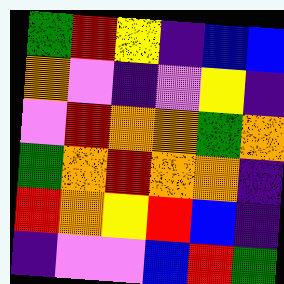[["green", "red", "yellow", "indigo", "blue", "blue"], ["orange", "violet", "indigo", "violet", "yellow", "indigo"], ["violet", "red", "orange", "orange", "green", "orange"], ["green", "orange", "red", "orange", "orange", "indigo"], ["red", "orange", "yellow", "red", "blue", "indigo"], ["indigo", "violet", "violet", "blue", "red", "green"]]